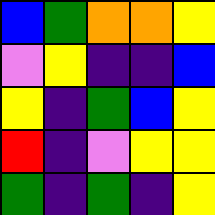[["blue", "green", "orange", "orange", "yellow"], ["violet", "yellow", "indigo", "indigo", "blue"], ["yellow", "indigo", "green", "blue", "yellow"], ["red", "indigo", "violet", "yellow", "yellow"], ["green", "indigo", "green", "indigo", "yellow"]]